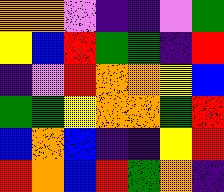[["orange", "orange", "violet", "indigo", "indigo", "violet", "green"], ["yellow", "blue", "red", "green", "green", "indigo", "red"], ["indigo", "violet", "red", "orange", "orange", "yellow", "blue"], ["green", "green", "yellow", "orange", "orange", "green", "red"], ["blue", "orange", "blue", "indigo", "indigo", "yellow", "red"], ["red", "orange", "blue", "red", "green", "orange", "indigo"]]